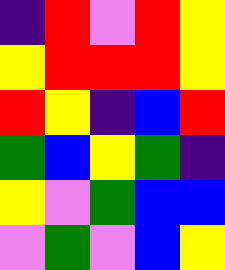[["indigo", "red", "violet", "red", "yellow"], ["yellow", "red", "red", "red", "yellow"], ["red", "yellow", "indigo", "blue", "red"], ["green", "blue", "yellow", "green", "indigo"], ["yellow", "violet", "green", "blue", "blue"], ["violet", "green", "violet", "blue", "yellow"]]